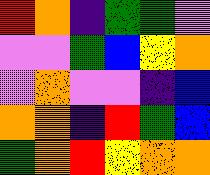[["red", "orange", "indigo", "green", "green", "violet"], ["violet", "violet", "green", "blue", "yellow", "orange"], ["violet", "orange", "violet", "violet", "indigo", "blue"], ["orange", "orange", "indigo", "red", "green", "blue"], ["green", "orange", "red", "yellow", "orange", "orange"]]